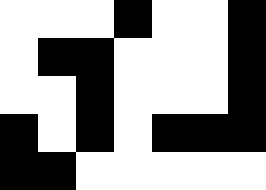[["white", "white", "white", "black", "white", "white", "black"], ["white", "black", "black", "white", "white", "white", "black"], ["white", "white", "black", "white", "white", "white", "black"], ["black", "white", "black", "white", "black", "black", "black"], ["black", "black", "white", "white", "white", "white", "white"]]